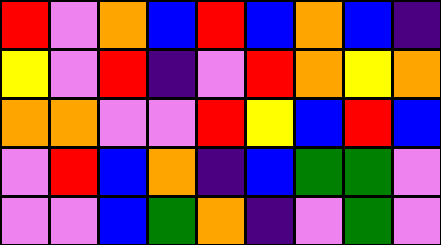[["red", "violet", "orange", "blue", "red", "blue", "orange", "blue", "indigo"], ["yellow", "violet", "red", "indigo", "violet", "red", "orange", "yellow", "orange"], ["orange", "orange", "violet", "violet", "red", "yellow", "blue", "red", "blue"], ["violet", "red", "blue", "orange", "indigo", "blue", "green", "green", "violet"], ["violet", "violet", "blue", "green", "orange", "indigo", "violet", "green", "violet"]]